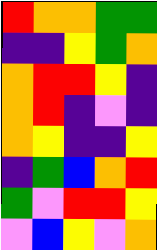[["red", "orange", "orange", "green", "green"], ["indigo", "indigo", "yellow", "green", "orange"], ["orange", "red", "red", "yellow", "indigo"], ["orange", "red", "indigo", "violet", "indigo"], ["orange", "yellow", "indigo", "indigo", "yellow"], ["indigo", "green", "blue", "orange", "red"], ["green", "violet", "red", "red", "yellow"], ["violet", "blue", "yellow", "violet", "orange"]]